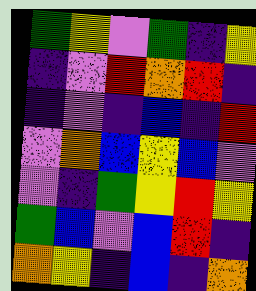[["green", "yellow", "violet", "green", "indigo", "yellow"], ["indigo", "violet", "red", "orange", "red", "indigo"], ["indigo", "violet", "indigo", "blue", "indigo", "red"], ["violet", "orange", "blue", "yellow", "blue", "violet"], ["violet", "indigo", "green", "yellow", "red", "yellow"], ["green", "blue", "violet", "blue", "red", "indigo"], ["orange", "yellow", "indigo", "blue", "indigo", "orange"]]